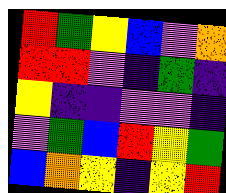[["red", "green", "yellow", "blue", "violet", "orange"], ["red", "red", "violet", "indigo", "green", "indigo"], ["yellow", "indigo", "indigo", "violet", "violet", "indigo"], ["violet", "green", "blue", "red", "yellow", "green"], ["blue", "orange", "yellow", "indigo", "yellow", "red"]]